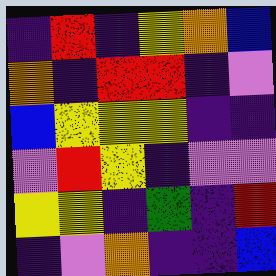[["indigo", "red", "indigo", "yellow", "orange", "blue"], ["orange", "indigo", "red", "red", "indigo", "violet"], ["blue", "yellow", "yellow", "yellow", "indigo", "indigo"], ["violet", "red", "yellow", "indigo", "violet", "violet"], ["yellow", "yellow", "indigo", "green", "indigo", "red"], ["indigo", "violet", "orange", "indigo", "indigo", "blue"]]